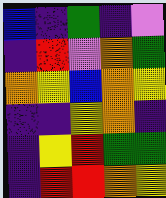[["blue", "indigo", "green", "indigo", "violet"], ["indigo", "red", "violet", "orange", "green"], ["orange", "yellow", "blue", "orange", "yellow"], ["indigo", "indigo", "yellow", "orange", "indigo"], ["indigo", "yellow", "red", "green", "green"], ["indigo", "red", "red", "orange", "yellow"]]